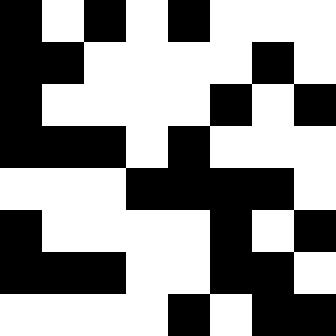[["black", "white", "black", "white", "black", "white", "white", "white"], ["black", "black", "white", "white", "white", "white", "black", "white"], ["black", "white", "white", "white", "white", "black", "white", "black"], ["black", "black", "black", "white", "black", "white", "white", "white"], ["white", "white", "white", "black", "black", "black", "black", "white"], ["black", "white", "white", "white", "white", "black", "white", "black"], ["black", "black", "black", "white", "white", "black", "black", "white"], ["white", "white", "white", "white", "black", "white", "black", "black"]]